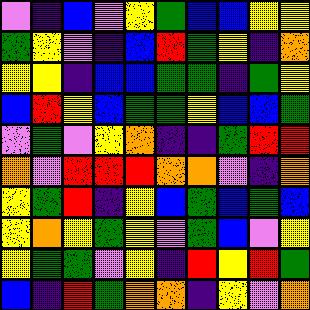[["violet", "indigo", "blue", "violet", "yellow", "green", "blue", "blue", "yellow", "yellow"], ["green", "yellow", "violet", "indigo", "blue", "red", "green", "yellow", "indigo", "orange"], ["yellow", "yellow", "indigo", "blue", "blue", "green", "green", "indigo", "green", "yellow"], ["blue", "red", "yellow", "blue", "green", "green", "yellow", "blue", "blue", "green"], ["violet", "green", "violet", "yellow", "orange", "indigo", "indigo", "green", "red", "red"], ["orange", "violet", "red", "red", "red", "orange", "orange", "violet", "indigo", "orange"], ["yellow", "green", "red", "indigo", "yellow", "blue", "green", "blue", "green", "blue"], ["yellow", "orange", "yellow", "green", "yellow", "violet", "green", "blue", "violet", "yellow"], ["yellow", "green", "green", "violet", "yellow", "indigo", "red", "yellow", "red", "green"], ["blue", "indigo", "red", "green", "orange", "orange", "indigo", "yellow", "violet", "orange"]]